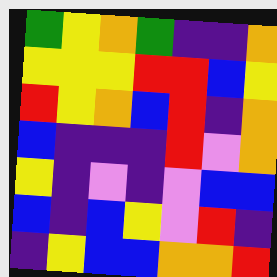[["green", "yellow", "orange", "green", "indigo", "indigo", "orange"], ["yellow", "yellow", "yellow", "red", "red", "blue", "yellow"], ["red", "yellow", "orange", "blue", "red", "indigo", "orange"], ["blue", "indigo", "indigo", "indigo", "red", "violet", "orange"], ["yellow", "indigo", "violet", "indigo", "violet", "blue", "blue"], ["blue", "indigo", "blue", "yellow", "violet", "red", "indigo"], ["indigo", "yellow", "blue", "blue", "orange", "orange", "red"]]